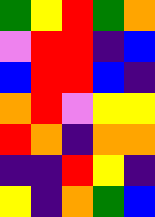[["green", "yellow", "red", "green", "orange"], ["violet", "red", "red", "indigo", "blue"], ["blue", "red", "red", "blue", "indigo"], ["orange", "red", "violet", "yellow", "yellow"], ["red", "orange", "indigo", "orange", "orange"], ["indigo", "indigo", "red", "yellow", "indigo"], ["yellow", "indigo", "orange", "green", "blue"]]